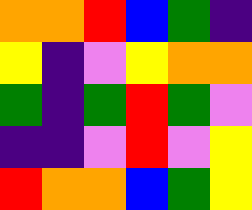[["orange", "orange", "red", "blue", "green", "indigo"], ["yellow", "indigo", "violet", "yellow", "orange", "orange"], ["green", "indigo", "green", "red", "green", "violet"], ["indigo", "indigo", "violet", "red", "violet", "yellow"], ["red", "orange", "orange", "blue", "green", "yellow"]]